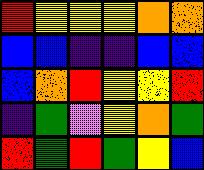[["red", "yellow", "yellow", "yellow", "orange", "orange"], ["blue", "blue", "indigo", "indigo", "blue", "blue"], ["blue", "orange", "red", "yellow", "yellow", "red"], ["indigo", "green", "violet", "yellow", "orange", "green"], ["red", "green", "red", "green", "yellow", "blue"]]